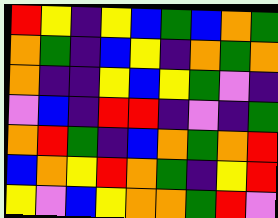[["red", "yellow", "indigo", "yellow", "blue", "green", "blue", "orange", "green"], ["orange", "green", "indigo", "blue", "yellow", "indigo", "orange", "green", "orange"], ["orange", "indigo", "indigo", "yellow", "blue", "yellow", "green", "violet", "indigo"], ["violet", "blue", "indigo", "red", "red", "indigo", "violet", "indigo", "green"], ["orange", "red", "green", "indigo", "blue", "orange", "green", "orange", "red"], ["blue", "orange", "yellow", "red", "orange", "green", "indigo", "yellow", "red"], ["yellow", "violet", "blue", "yellow", "orange", "orange", "green", "red", "violet"]]